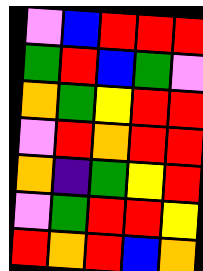[["violet", "blue", "red", "red", "red"], ["green", "red", "blue", "green", "violet"], ["orange", "green", "yellow", "red", "red"], ["violet", "red", "orange", "red", "red"], ["orange", "indigo", "green", "yellow", "red"], ["violet", "green", "red", "red", "yellow"], ["red", "orange", "red", "blue", "orange"]]